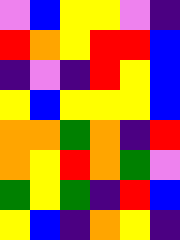[["violet", "blue", "yellow", "yellow", "violet", "indigo"], ["red", "orange", "yellow", "red", "red", "blue"], ["indigo", "violet", "indigo", "red", "yellow", "blue"], ["yellow", "blue", "yellow", "yellow", "yellow", "blue"], ["orange", "orange", "green", "orange", "indigo", "red"], ["orange", "yellow", "red", "orange", "green", "violet"], ["green", "yellow", "green", "indigo", "red", "blue"], ["yellow", "blue", "indigo", "orange", "yellow", "indigo"]]